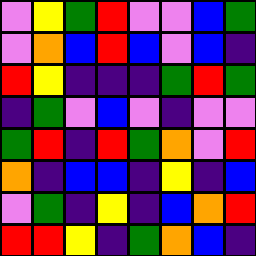[["violet", "yellow", "green", "red", "violet", "violet", "blue", "green"], ["violet", "orange", "blue", "red", "blue", "violet", "blue", "indigo"], ["red", "yellow", "indigo", "indigo", "indigo", "green", "red", "green"], ["indigo", "green", "violet", "blue", "violet", "indigo", "violet", "violet"], ["green", "red", "indigo", "red", "green", "orange", "violet", "red"], ["orange", "indigo", "blue", "blue", "indigo", "yellow", "indigo", "blue"], ["violet", "green", "indigo", "yellow", "indigo", "blue", "orange", "red"], ["red", "red", "yellow", "indigo", "green", "orange", "blue", "indigo"]]